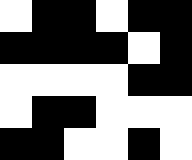[["white", "black", "black", "white", "black", "black"], ["black", "black", "black", "black", "white", "black"], ["white", "white", "white", "white", "black", "black"], ["white", "black", "black", "white", "white", "white"], ["black", "black", "white", "white", "black", "white"]]